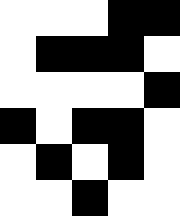[["white", "white", "white", "black", "black"], ["white", "black", "black", "black", "white"], ["white", "white", "white", "white", "black"], ["black", "white", "black", "black", "white"], ["white", "black", "white", "black", "white"], ["white", "white", "black", "white", "white"]]